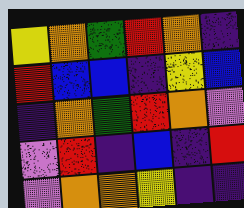[["yellow", "orange", "green", "red", "orange", "indigo"], ["red", "blue", "blue", "indigo", "yellow", "blue"], ["indigo", "orange", "green", "red", "orange", "violet"], ["violet", "red", "indigo", "blue", "indigo", "red"], ["violet", "orange", "orange", "yellow", "indigo", "indigo"]]